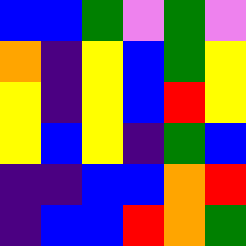[["blue", "blue", "green", "violet", "green", "violet"], ["orange", "indigo", "yellow", "blue", "green", "yellow"], ["yellow", "indigo", "yellow", "blue", "red", "yellow"], ["yellow", "blue", "yellow", "indigo", "green", "blue"], ["indigo", "indigo", "blue", "blue", "orange", "red"], ["indigo", "blue", "blue", "red", "orange", "green"]]